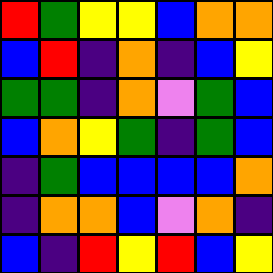[["red", "green", "yellow", "yellow", "blue", "orange", "orange"], ["blue", "red", "indigo", "orange", "indigo", "blue", "yellow"], ["green", "green", "indigo", "orange", "violet", "green", "blue"], ["blue", "orange", "yellow", "green", "indigo", "green", "blue"], ["indigo", "green", "blue", "blue", "blue", "blue", "orange"], ["indigo", "orange", "orange", "blue", "violet", "orange", "indigo"], ["blue", "indigo", "red", "yellow", "red", "blue", "yellow"]]